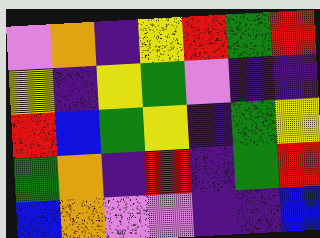[["violet", "orange", "indigo", "yellow", "red", "green", "red"], ["yellow", "indigo", "yellow", "green", "violet", "indigo", "indigo"], ["red", "blue", "green", "yellow", "indigo", "green", "yellow"], ["green", "orange", "indigo", "red", "indigo", "green", "red"], ["blue", "orange", "violet", "violet", "indigo", "indigo", "blue"]]